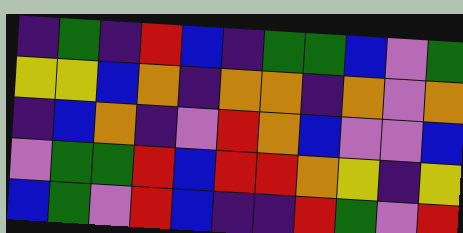[["indigo", "green", "indigo", "red", "blue", "indigo", "green", "green", "blue", "violet", "green"], ["yellow", "yellow", "blue", "orange", "indigo", "orange", "orange", "indigo", "orange", "violet", "orange"], ["indigo", "blue", "orange", "indigo", "violet", "red", "orange", "blue", "violet", "violet", "blue"], ["violet", "green", "green", "red", "blue", "red", "red", "orange", "yellow", "indigo", "yellow"], ["blue", "green", "violet", "red", "blue", "indigo", "indigo", "red", "green", "violet", "red"]]